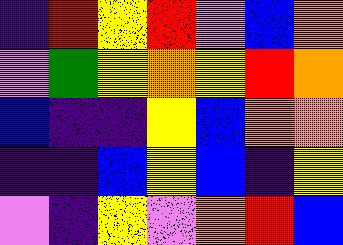[["indigo", "red", "yellow", "red", "violet", "blue", "orange"], ["violet", "green", "yellow", "orange", "yellow", "red", "orange"], ["blue", "indigo", "indigo", "yellow", "blue", "orange", "orange"], ["indigo", "indigo", "blue", "yellow", "blue", "indigo", "yellow"], ["violet", "indigo", "yellow", "violet", "orange", "red", "blue"]]